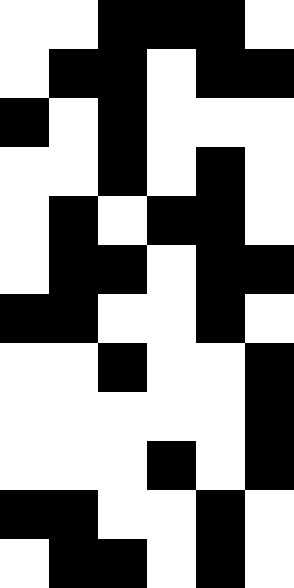[["white", "white", "black", "black", "black", "white"], ["white", "black", "black", "white", "black", "black"], ["black", "white", "black", "white", "white", "white"], ["white", "white", "black", "white", "black", "white"], ["white", "black", "white", "black", "black", "white"], ["white", "black", "black", "white", "black", "black"], ["black", "black", "white", "white", "black", "white"], ["white", "white", "black", "white", "white", "black"], ["white", "white", "white", "white", "white", "black"], ["white", "white", "white", "black", "white", "black"], ["black", "black", "white", "white", "black", "white"], ["white", "black", "black", "white", "black", "white"]]